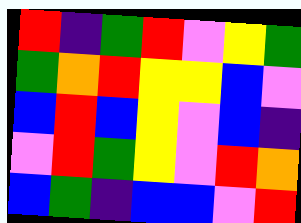[["red", "indigo", "green", "red", "violet", "yellow", "green"], ["green", "orange", "red", "yellow", "yellow", "blue", "violet"], ["blue", "red", "blue", "yellow", "violet", "blue", "indigo"], ["violet", "red", "green", "yellow", "violet", "red", "orange"], ["blue", "green", "indigo", "blue", "blue", "violet", "red"]]